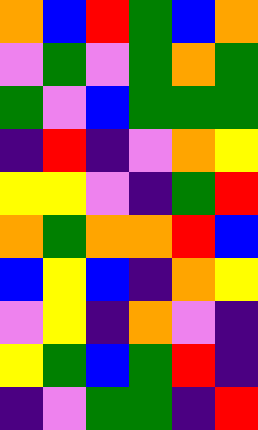[["orange", "blue", "red", "green", "blue", "orange"], ["violet", "green", "violet", "green", "orange", "green"], ["green", "violet", "blue", "green", "green", "green"], ["indigo", "red", "indigo", "violet", "orange", "yellow"], ["yellow", "yellow", "violet", "indigo", "green", "red"], ["orange", "green", "orange", "orange", "red", "blue"], ["blue", "yellow", "blue", "indigo", "orange", "yellow"], ["violet", "yellow", "indigo", "orange", "violet", "indigo"], ["yellow", "green", "blue", "green", "red", "indigo"], ["indigo", "violet", "green", "green", "indigo", "red"]]